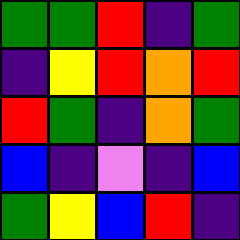[["green", "green", "red", "indigo", "green"], ["indigo", "yellow", "red", "orange", "red"], ["red", "green", "indigo", "orange", "green"], ["blue", "indigo", "violet", "indigo", "blue"], ["green", "yellow", "blue", "red", "indigo"]]